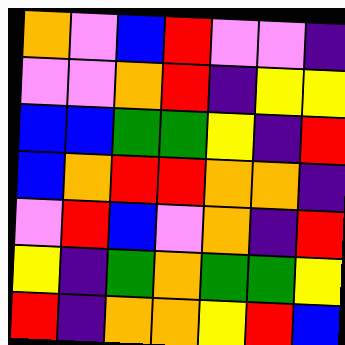[["orange", "violet", "blue", "red", "violet", "violet", "indigo"], ["violet", "violet", "orange", "red", "indigo", "yellow", "yellow"], ["blue", "blue", "green", "green", "yellow", "indigo", "red"], ["blue", "orange", "red", "red", "orange", "orange", "indigo"], ["violet", "red", "blue", "violet", "orange", "indigo", "red"], ["yellow", "indigo", "green", "orange", "green", "green", "yellow"], ["red", "indigo", "orange", "orange", "yellow", "red", "blue"]]